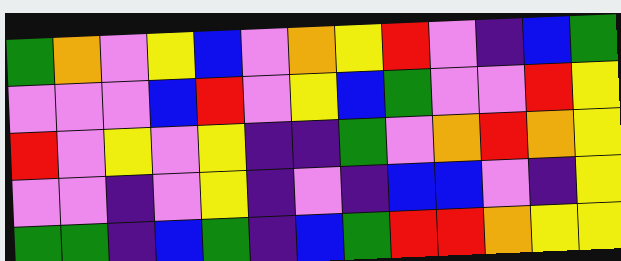[["green", "orange", "violet", "yellow", "blue", "violet", "orange", "yellow", "red", "violet", "indigo", "blue", "green"], ["violet", "violet", "violet", "blue", "red", "violet", "yellow", "blue", "green", "violet", "violet", "red", "yellow"], ["red", "violet", "yellow", "violet", "yellow", "indigo", "indigo", "green", "violet", "orange", "red", "orange", "yellow"], ["violet", "violet", "indigo", "violet", "yellow", "indigo", "violet", "indigo", "blue", "blue", "violet", "indigo", "yellow"], ["green", "green", "indigo", "blue", "green", "indigo", "blue", "green", "red", "red", "orange", "yellow", "yellow"]]